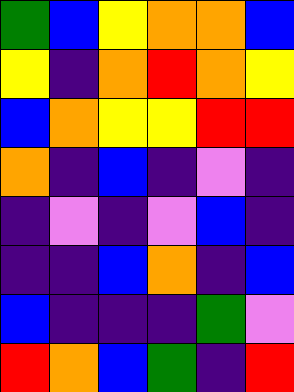[["green", "blue", "yellow", "orange", "orange", "blue"], ["yellow", "indigo", "orange", "red", "orange", "yellow"], ["blue", "orange", "yellow", "yellow", "red", "red"], ["orange", "indigo", "blue", "indigo", "violet", "indigo"], ["indigo", "violet", "indigo", "violet", "blue", "indigo"], ["indigo", "indigo", "blue", "orange", "indigo", "blue"], ["blue", "indigo", "indigo", "indigo", "green", "violet"], ["red", "orange", "blue", "green", "indigo", "red"]]